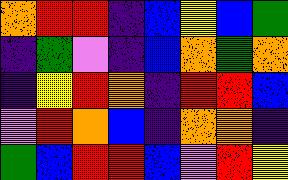[["orange", "red", "red", "indigo", "blue", "yellow", "blue", "green"], ["indigo", "green", "violet", "indigo", "blue", "orange", "green", "orange"], ["indigo", "yellow", "red", "orange", "indigo", "red", "red", "blue"], ["violet", "red", "orange", "blue", "indigo", "orange", "orange", "indigo"], ["green", "blue", "red", "red", "blue", "violet", "red", "yellow"]]